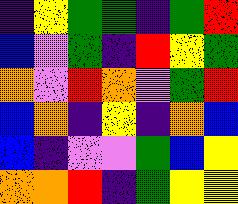[["indigo", "yellow", "green", "green", "indigo", "green", "red"], ["blue", "violet", "green", "indigo", "red", "yellow", "green"], ["orange", "violet", "red", "orange", "violet", "green", "red"], ["blue", "orange", "indigo", "yellow", "indigo", "orange", "blue"], ["blue", "indigo", "violet", "violet", "green", "blue", "yellow"], ["orange", "orange", "red", "indigo", "green", "yellow", "yellow"]]